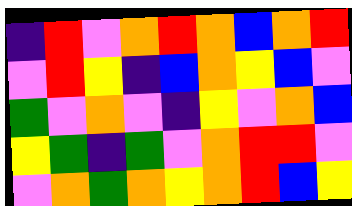[["indigo", "red", "violet", "orange", "red", "orange", "blue", "orange", "red"], ["violet", "red", "yellow", "indigo", "blue", "orange", "yellow", "blue", "violet"], ["green", "violet", "orange", "violet", "indigo", "yellow", "violet", "orange", "blue"], ["yellow", "green", "indigo", "green", "violet", "orange", "red", "red", "violet"], ["violet", "orange", "green", "orange", "yellow", "orange", "red", "blue", "yellow"]]